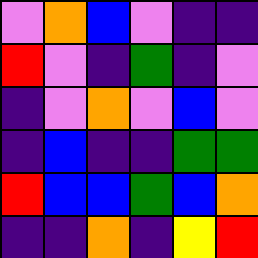[["violet", "orange", "blue", "violet", "indigo", "indigo"], ["red", "violet", "indigo", "green", "indigo", "violet"], ["indigo", "violet", "orange", "violet", "blue", "violet"], ["indigo", "blue", "indigo", "indigo", "green", "green"], ["red", "blue", "blue", "green", "blue", "orange"], ["indigo", "indigo", "orange", "indigo", "yellow", "red"]]